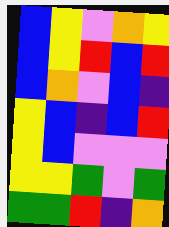[["blue", "yellow", "violet", "orange", "yellow"], ["blue", "yellow", "red", "blue", "red"], ["blue", "orange", "violet", "blue", "indigo"], ["yellow", "blue", "indigo", "blue", "red"], ["yellow", "blue", "violet", "violet", "violet"], ["yellow", "yellow", "green", "violet", "green"], ["green", "green", "red", "indigo", "orange"]]